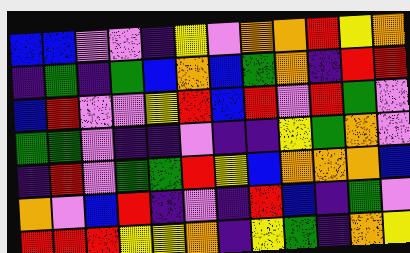[["blue", "blue", "violet", "violet", "indigo", "yellow", "violet", "orange", "orange", "red", "yellow", "orange"], ["indigo", "green", "indigo", "green", "blue", "orange", "blue", "green", "orange", "indigo", "red", "red"], ["blue", "red", "violet", "violet", "yellow", "red", "blue", "red", "violet", "red", "green", "violet"], ["green", "green", "violet", "indigo", "indigo", "violet", "indigo", "indigo", "yellow", "green", "orange", "violet"], ["indigo", "red", "violet", "green", "green", "red", "yellow", "blue", "orange", "orange", "orange", "blue"], ["orange", "violet", "blue", "red", "indigo", "violet", "indigo", "red", "blue", "indigo", "green", "violet"], ["red", "red", "red", "yellow", "yellow", "orange", "indigo", "yellow", "green", "indigo", "orange", "yellow"]]